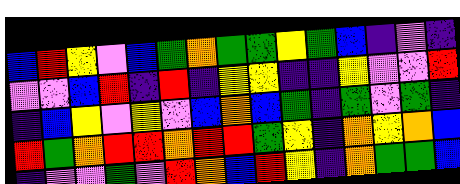[["blue", "red", "yellow", "violet", "blue", "green", "orange", "green", "green", "yellow", "green", "blue", "indigo", "violet", "indigo"], ["violet", "violet", "blue", "red", "indigo", "red", "indigo", "yellow", "yellow", "indigo", "indigo", "yellow", "violet", "violet", "red"], ["indigo", "blue", "yellow", "violet", "yellow", "violet", "blue", "orange", "blue", "green", "indigo", "green", "violet", "green", "indigo"], ["red", "green", "orange", "red", "red", "orange", "red", "red", "green", "yellow", "indigo", "orange", "yellow", "orange", "blue"], ["indigo", "violet", "violet", "green", "violet", "red", "orange", "blue", "red", "yellow", "indigo", "orange", "green", "green", "blue"]]